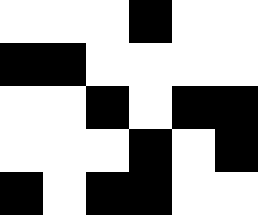[["white", "white", "white", "black", "white", "white"], ["black", "black", "white", "white", "white", "white"], ["white", "white", "black", "white", "black", "black"], ["white", "white", "white", "black", "white", "black"], ["black", "white", "black", "black", "white", "white"]]